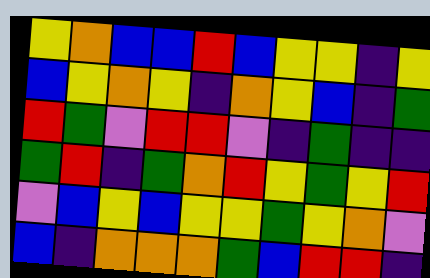[["yellow", "orange", "blue", "blue", "red", "blue", "yellow", "yellow", "indigo", "yellow"], ["blue", "yellow", "orange", "yellow", "indigo", "orange", "yellow", "blue", "indigo", "green"], ["red", "green", "violet", "red", "red", "violet", "indigo", "green", "indigo", "indigo"], ["green", "red", "indigo", "green", "orange", "red", "yellow", "green", "yellow", "red"], ["violet", "blue", "yellow", "blue", "yellow", "yellow", "green", "yellow", "orange", "violet"], ["blue", "indigo", "orange", "orange", "orange", "green", "blue", "red", "red", "indigo"]]